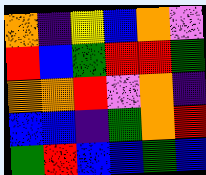[["orange", "indigo", "yellow", "blue", "orange", "violet"], ["red", "blue", "green", "red", "red", "green"], ["orange", "orange", "red", "violet", "orange", "indigo"], ["blue", "blue", "indigo", "green", "orange", "red"], ["green", "red", "blue", "blue", "green", "blue"]]